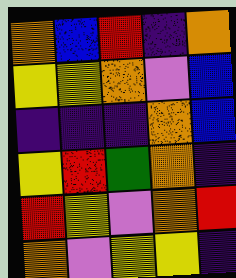[["orange", "blue", "red", "indigo", "orange"], ["yellow", "yellow", "orange", "violet", "blue"], ["indigo", "indigo", "indigo", "orange", "blue"], ["yellow", "red", "green", "orange", "indigo"], ["red", "yellow", "violet", "orange", "red"], ["orange", "violet", "yellow", "yellow", "indigo"]]